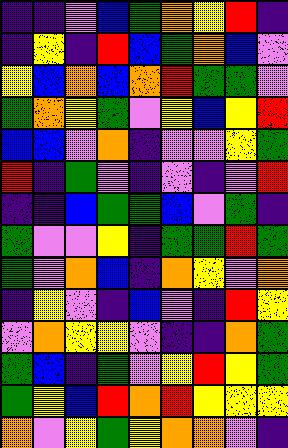[["indigo", "indigo", "violet", "blue", "green", "orange", "yellow", "red", "indigo"], ["indigo", "yellow", "indigo", "red", "blue", "green", "orange", "blue", "violet"], ["yellow", "blue", "orange", "blue", "orange", "red", "green", "green", "violet"], ["green", "orange", "yellow", "green", "violet", "yellow", "blue", "yellow", "red"], ["blue", "blue", "violet", "orange", "indigo", "violet", "violet", "yellow", "green"], ["red", "indigo", "green", "violet", "indigo", "violet", "indigo", "violet", "red"], ["indigo", "indigo", "blue", "green", "green", "blue", "violet", "green", "indigo"], ["green", "violet", "violet", "yellow", "indigo", "green", "green", "red", "green"], ["green", "violet", "orange", "blue", "indigo", "orange", "yellow", "violet", "orange"], ["indigo", "yellow", "violet", "indigo", "blue", "violet", "indigo", "red", "yellow"], ["violet", "orange", "yellow", "yellow", "violet", "indigo", "indigo", "orange", "green"], ["green", "blue", "indigo", "green", "violet", "yellow", "red", "yellow", "green"], ["green", "yellow", "blue", "red", "orange", "red", "yellow", "yellow", "yellow"], ["orange", "violet", "yellow", "green", "yellow", "orange", "orange", "violet", "indigo"]]